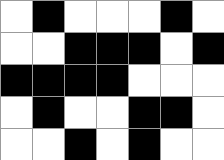[["white", "black", "white", "white", "white", "black", "white"], ["white", "white", "black", "black", "black", "white", "black"], ["black", "black", "black", "black", "white", "white", "white"], ["white", "black", "white", "white", "black", "black", "white"], ["white", "white", "black", "white", "black", "white", "white"]]